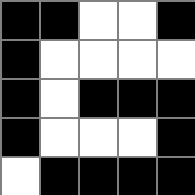[["black", "black", "white", "white", "black"], ["black", "white", "white", "white", "white"], ["black", "white", "black", "black", "black"], ["black", "white", "white", "white", "black"], ["white", "black", "black", "black", "black"]]